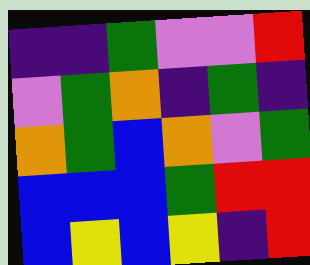[["indigo", "indigo", "green", "violet", "violet", "red"], ["violet", "green", "orange", "indigo", "green", "indigo"], ["orange", "green", "blue", "orange", "violet", "green"], ["blue", "blue", "blue", "green", "red", "red"], ["blue", "yellow", "blue", "yellow", "indigo", "red"]]